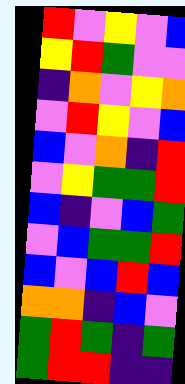[["red", "violet", "yellow", "violet", "blue"], ["yellow", "red", "green", "violet", "violet"], ["indigo", "orange", "violet", "yellow", "orange"], ["violet", "red", "yellow", "violet", "blue"], ["blue", "violet", "orange", "indigo", "red"], ["violet", "yellow", "green", "green", "red"], ["blue", "indigo", "violet", "blue", "green"], ["violet", "blue", "green", "green", "red"], ["blue", "violet", "blue", "red", "blue"], ["orange", "orange", "indigo", "blue", "violet"], ["green", "red", "green", "indigo", "green"], ["green", "red", "red", "indigo", "indigo"]]